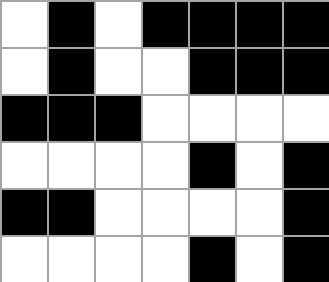[["white", "black", "white", "black", "black", "black", "black"], ["white", "black", "white", "white", "black", "black", "black"], ["black", "black", "black", "white", "white", "white", "white"], ["white", "white", "white", "white", "black", "white", "black"], ["black", "black", "white", "white", "white", "white", "black"], ["white", "white", "white", "white", "black", "white", "black"]]